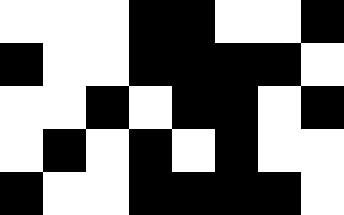[["white", "white", "white", "black", "black", "white", "white", "black"], ["black", "white", "white", "black", "black", "black", "black", "white"], ["white", "white", "black", "white", "black", "black", "white", "black"], ["white", "black", "white", "black", "white", "black", "white", "white"], ["black", "white", "white", "black", "black", "black", "black", "white"]]